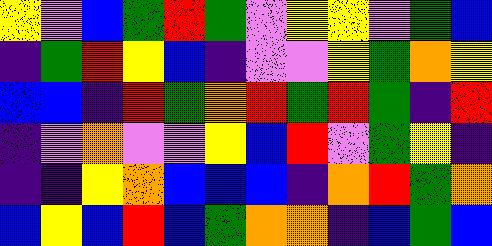[["yellow", "violet", "blue", "green", "red", "green", "violet", "yellow", "yellow", "violet", "green", "blue"], ["indigo", "green", "red", "yellow", "blue", "indigo", "violet", "violet", "yellow", "green", "orange", "yellow"], ["blue", "blue", "indigo", "red", "green", "orange", "red", "green", "red", "green", "indigo", "red"], ["indigo", "violet", "orange", "violet", "violet", "yellow", "blue", "red", "violet", "green", "yellow", "indigo"], ["indigo", "indigo", "yellow", "orange", "blue", "blue", "blue", "indigo", "orange", "red", "green", "orange"], ["blue", "yellow", "blue", "red", "blue", "green", "orange", "orange", "indigo", "blue", "green", "blue"]]